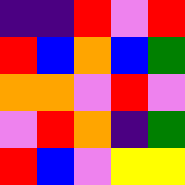[["indigo", "indigo", "red", "violet", "red"], ["red", "blue", "orange", "blue", "green"], ["orange", "orange", "violet", "red", "violet"], ["violet", "red", "orange", "indigo", "green"], ["red", "blue", "violet", "yellow", "yellow"]]